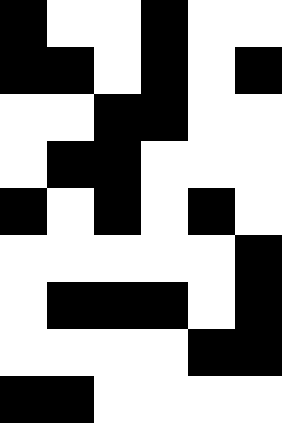[["black", "white", "white", "black", "white", "white"], ["black", "black", "white", "black", "white", "black"], ["white", "white", "black", "black", "white", "white"], ["white", "black", "black", "white", "white", "white"], ["black", "white", "black", "white", "black", "white"], ["white", "white", "white", "white", "white", "black"], ["white", "black", "black", "black", "white", "black"], ["white", "white", "white", "white", "black", "black"], ["black", "black", "white", "white", "white", "white"]]